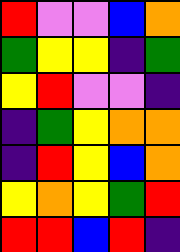[["red", "violet", "violet", "blue", "orange"], ["green", "yellow", "yellow", "indigo", "green"], ["yellow", "red", "violet", "violet", "indigo"], ["indigo", "green", "yellow", "orange", "orange"], ["indigo", "red", "yellow", "blue", "orange"], ["yellow", "orange", "yellow", "green", "red"], ["red", "red", "blue", "red", "indigo"]]